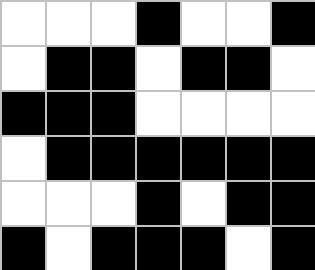[["white", "white", "white", "black", "white", "white", "black"], ["white", "black", "black", "white", "black", "black", "white"], ["black", "black", "black", "white", "white", "white", "white"], ["white", "black", "black", "black", "black", "black", "black"], ["white", "white", "white", "black", "white", "black", "black"], ["black", "white", "black", "black", "black", "white", "black"]]